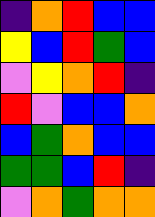[["indigo", "orange", "red", "blue", "blue"], ["yellow", "blue", "red", "green", "blue"], ["violet", "yellow", "orange", "red", "indigo"], ["red", "violet", "blue", "blue", "orange"], ["blue", "green", "orange", "blue", "blue"], ["green", "green", "blue", "red", "indigo"], ["violet", "orange", "green", "orange", "orange"]]